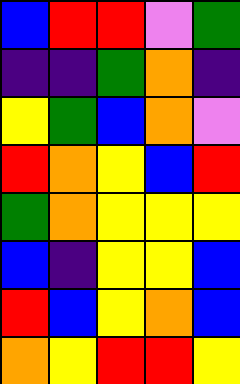[["blue", "red", "red", "violet", "green"], ["indigo", "indigo", "green", "orange", "indigo"], ["yellow", "green", "blue", "orange", "violet"], ["red", "orange", "yellow", "blue", "red"], ["green", "orange", "yellow", "yellow", "yellow"], ["blue", "indigo", "yellow", "yellow", "blue"], ["red", "blue", "yellow", "orange", "blue"], ["orange", "yellow", "red", "red", "yellow"]]